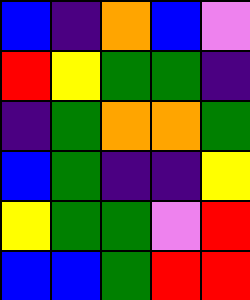[["blue", "indigo", "orange", "blue", "violet"], ["red", "yellow", "green", "green", "indigo"], ["indigo", "green", "orange", "orange", "green"], ["blue", "green", "indigo", "indigo", "yellow"], ["yellow", "green", "green", "violet", "red"], ["blue", "blue", "green", "red", "red"]]